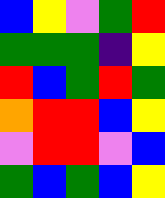[["blue", "yellow", "violet", "green", "red"], ["green", "green", "green", "indigo", "yellow"], ["red", "blue", "green", "red", "green"], ["orange", "red", "red", "blue", "yellow"], ["violet", "red", "red", "violet", "blue"], ["green", "blue", "green", "blue", "yellow"]]